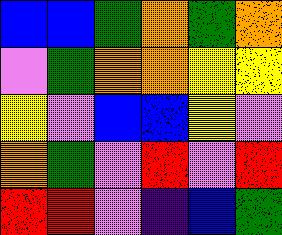[["blue", "blue", "green", "orange", "green", "orange"], ["violet", "green", "orange", "orange", "yellow", "yellow"], ["yellow", "violet", "blue", "blue", "yellow", "violet"], ["orange", "green", "violet", "red", "violet", "red"], ["red", "red", "violet", "indigo", "blue", "green"]]